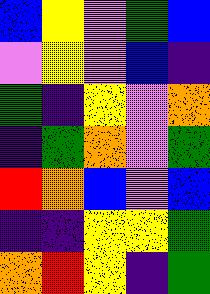[["blue", "yellow", "violet", "green", "blue"], ["violet", "yellow", "violet", "blue", "indigo"], ["green", "indigo", "yellow", "violet", "orange"], ["indigo", "green", "orange", "violet", "green"], ["red", "orange", "blue", "violet", "blue"], ["indigo", "indigo", "yellow", "yellow", "green"], ["orange", "red", "yellow", "indigo", "green"]]